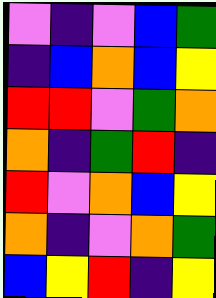[["violet", "indigo", "violet", "blue", "green"], ["indigo", "blue", "orange", "blue", "yellow"], ["red", "red", "violet", "green", "orange"], ["orange", "indigo", "green", "red", "indigo"], ["red", "violet", "orange", "blue", "yellow"], ["orange", "indigo", "violet", "orange", "green"], ["blue", "yellow", "red", "indigo", "yellow"]]